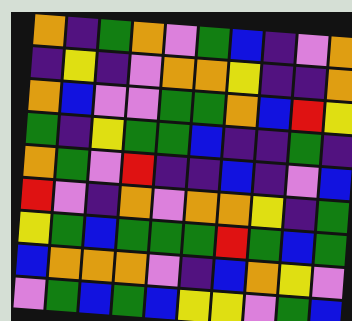[["orange", "indigo", "green", "orange", "violet", "green", "blue", "indigo", "violet", "orange"], ["indigo", "yellow", "indigo", "violet", "orange", "orange", "yellow", "indigo", "indigo", "orange"], ["orange", "blue", "violet", "violet", "green", "green", "orange", "blue", "red", "yellow"], ["green", "indigo", "yellow", "green", "green", "blue", "indigo", "indigo", "green", "indigo"], ["orange", "green", "violet", "red", "indigo", "indigo", "blue", "indigo", "violet", "blue"], ["red", "violet", "indigo", "orange", "violet", "orange", "orange", "yellow", "indigo", "green"], ["yellow", "green", "blue", "green", "green", "green", "red", "green", "blue", "green"], ["blue", "orange", "orange", "orange", "violet", "indigo", "blue", "orange", "yellow", "violet"], ["violet", "green", "blue", "green", "blue", "yellow", "yellow", "violet", "green", "blue"]]